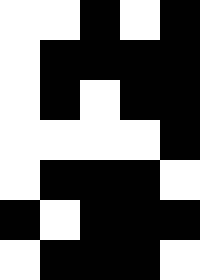[["white", "white", "black", "white", "black"], ["white", "black", "black", "black", "black"], ["white", "black", "white", "black", "black"], ["white", "white", "white", "white", "black"], ["white", "black", "black", "black", "white"], ["black", "white", "black", "black", "black"], ["white", "black", "black", "black", "white"]]